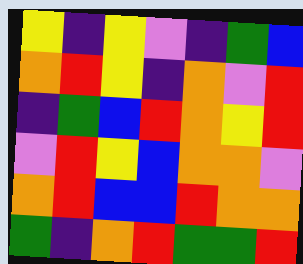[["yellow", "indigo", "yellow", "violet", "indigo", "green", "blue"], ["orange", "red", "yellow", "indigo", "orange", "violet", "red"], ["indigo", "green", "blue", "red", "orange", "yellow", "red"], ["violet", "red", "yellow", "blue", "orange", "orange", "violet"], ["orange", "red", "blue", "blue", "red", "orange", "orange"], ["green", "indigo", "orange", "red", "green", "green", "red"]]